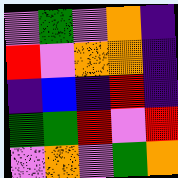[["violet", "green", "violet", "orange", "indigo"], ["red", "violet", "orange", "orange", "indigo"], ["indigo", "blue", "indigo", "red", "indigo"], ["green", "green", "red", "violet", "red"], ["violet", "orange", "violet", "green", "orange"]]